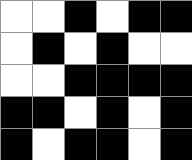[["white", "white", "black", "white", "black", "black"], ["white", "black", "white", "black", "white", "white"], ["white", "white", "black", "black", "black", "black"], ["black", "black", "white", "black", "white", "black"], ["black", "white", "black", "black", "white", "black"]]